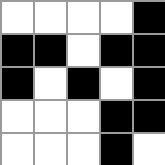[["white", "white", "white", "white", "black"], ["black", "black", "white", "black", "black"], ["black", "white", "black", "white", "black"], ["white", "white", "white", "black", "black"], ["white", "white", "white", "black", "white"]]